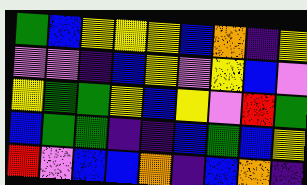[["green", "blue", "yellow", "yellow", "yellow", "blue", "orange", "indigo", "yellow"], ["violet", "violet", "indigo", "blue", "yellow", "violet", "yellow", "blue", "violet"], ["yellow", "green", "green", "yellow", "blue", "yellow", "violet", "red", "green"], ["blue", "green", "green", "indigo", "indigo", "blue", "green", "blue", "yellow"], ["red", "violet", "blue", "blue", "orange", "indigo", "blue", "orange", "indigo"]]